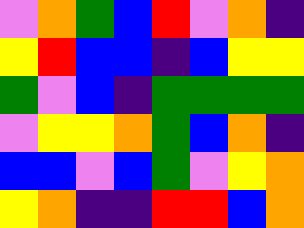[["violet", "orange", "green", "blue", "red", "violet", "orange", "indigo"], ["yellow", "red", "blue", "blue", "indigo", "blue", "yellow", "yellow"], ["green", "violet", "blue", "indigo", "green", "green", "green", "green"], ["violet", "yellow", "yellow", "orange", "green", "blue", "orange", "indigo"], ["blue", "blue", "violet", "blue", "green", "violet", "yellow", "orange"], ["yellow", "orange", "indigo", "indigo", "red", "red", "blue", "orange"]]